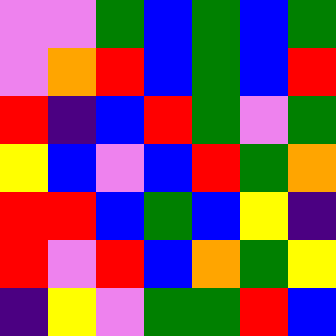[["violet", "violet", "green", "blue", "green", "blue", "green"], ["violet", "orange", "red", "blue", "green", "blue", "red"], ["red", "indigo", "blue", "red", "green", "violet", "green"], ["yellow", "blue", "violet", "blue", "red", "green", "orange"], ["red", "red", "blue", "green", "blue", "yellow", "indigo"], ["red", "violet", "red", "blue", "orange", "green", "yellow"], ["indigo", "yellow", "violet", "green", "green", "red", "blue"]]